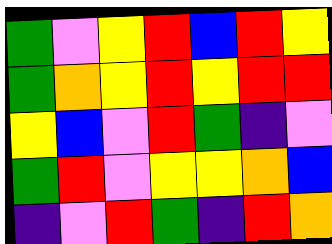[["green", "violet", "yellow", "red", "blue", "red", "yellow"], ["green", "orange", "yellow", "red", "yellow", "red", "red"], ["yellow", "blue", "violet", "red", "green", "indigo", "violet"], ["green", "red", "violet", "yellow", "yellow", "orange", "blue"], ["indigo", "violet", "red", "green", "indigo", "red", "orange"]]